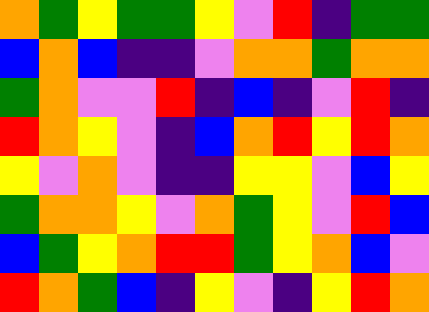[["orange", "green", "yellow", "green", "green", "yellow", "violet", "red", "indigo", "green", "green"], ["blue", "orange", "blue", "indigo", "indigo", "violet", "orange", "orange", "green", "orange", "orange"], ["green", "orange", "violet", "violet", "red", "indigo", "blue", "indigo", "violet", "red", "indigo"], ["red", "orange", "yellow", "violet", "indigo", "blue", "orange", "red", "yellow", "red", "orange"], ["yellow", "violet", "orange", "violet", "indigo", "indigo", "yellow", "yellow", "violet", "blue", "yellow"], ["green", "orange", "orange", "yellow", "violet", "orange", "green", "yellow", "violet", "red", "blue"], ["blue", "green", "yellow", "orange", "red", "red", "green", "yellow", "orange", "blue", "violet"], ["red", "orange", "green", "blue", "indigo", "yellow", "violet", "indigo", "yellow", "red", "orange"]]